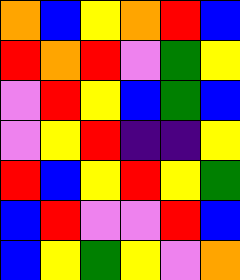[["orange", "blue", "yellow", "orange", "red", "blue"], ["red", "orange", "red", "violet", "green", "yellow"], ["violet", "red", "yellow", "blue", "green", "blue"], ["violet", "yellow", "red", "indigo", "indigo", "yellow"], ["red", "blue", "yellow", "red", "yellow", "green"], ["blue", "red", "violet", "violet", "red", "blue"], ["blue", "yellow", "green", "yellow", "violet", "orange"]]